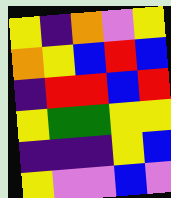[["yellow", "indigo", "orange", "violet", "yellow"], ["orange", "yellow", "blue", "red", "blue"], ["indigo", "red", "red", "blue", "red"], ["yellow", "green", "green", "yellow", "yellow"], ["indigo", "indigo", "indigo", "yellow", "blue"], ["yellow", "violet", "violet", "blue", "violet"]]